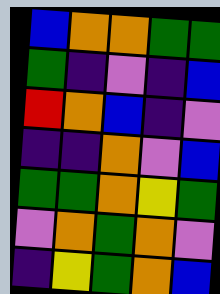[["blue", "orange", "orange", "green", "green"], ["green", "indigo", "violet", "indigo", "blue"], ["red", "orange", "blue", "indigo", "violet"], ["indigo", "indigo", "orange", "violet", "blue"], ["green", "green", "orange", "yellow", "green"], ["violet", "orange", "green", "orange", "violet"], ["indigo", "yellow", "green", "orange", "blue"]]